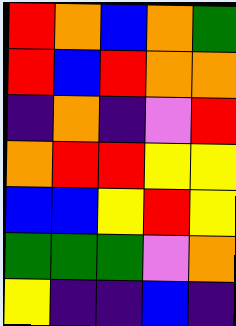[["red", "orange", "blue", "orange", "green"], ["red", "blue", "red", "orange", "orange"], ["indigo", "orange", "indigo", "violet", "red"], ["orange", "red", "red", "yellow", "yellow"], ["blue", "blue", "yellow", "red", "yellow"], ["green", "green", "green", "violet", "orange"], ["yellow", "indigo", "indigo", "blue", "indigo"]]